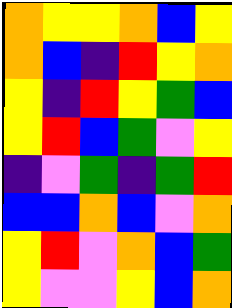[["orange", "yellow", "yellow", "orange", "blue", "yellow"], ["orange", "blue", "indigo", "red", "yellow", "orange"], ["yellow", "indigo", "red", "yellow", "green", "blue"], ["yellow", "red", "blue", "green", "violet", "yellow"], ["indigo", "violet", "green", "indigo", "green", "red"], ["blue", "blue", "orange", "blue", "violet", "orange"], ["yellow", "red", "violet", "orange", "blue", "green"], ["yellow", "violet", "violet", "yellow", "blue", "orange"]]